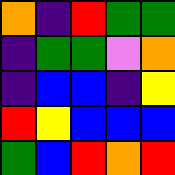[["orange", "indigo", "red", "green", "green"], ["indigo", "green", "green", "violet", "orange"], ["indigo", "blue", "blue", "indigo", "yellow"], ["red", "yellow", "blue", "blue", "blue"], ["green", "blue", "red", "orange", "red"]]